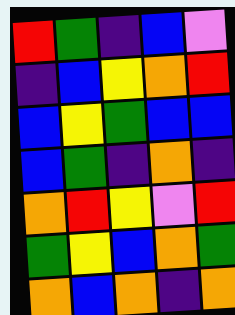[["red", "green", "indigo", "blue", "violet"], ["indigo", "blue", "yellow", "orange", "red"], ["blue", "yellow", "green", "blue", "blue"], ["blue", "green", "indigo", "orange", "indigo"], ["orange", "red", "yellow", "violet", "red"], ["green", "yellow", "blue", "orange", "green"], ["orange", "blue", "orange", "indigo", "orange"]]